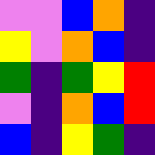[["violet", "violet", "blue", "orange", "indigo"], ["yellow", "violet", "orange", "blue", "indigo"], ["green", "indigo", "green", "yellow", "red"], ["violet", "indigo", "orange", "blue", "red"], ["blue", "indigo", "yellow", "green", "indigo"]]